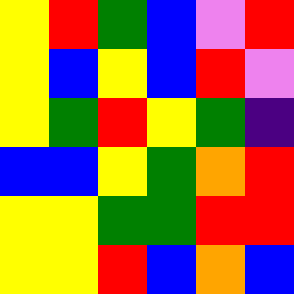[["yellow", "red", "green", "blue", "violet", "red"], ["yellow", "blue", "yellow", "blue", "red", "violet"], ["yellow", "green", "red", "yellow", "green", "indigo"], ["blue", "blue", "yellow", "green", "orange", "red"], ["yellow", "yellow", "green", "green", "red", "red"], ["yellow", "yellow", "red", "blue", "orange", "blue"]]